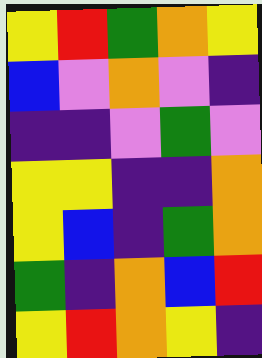[["yellow", "red", "green", "orange", "yellow"], ["blue", "violet", "orange", "violet", "indigo"], ["indigo", "indigo", "violet", "green", "violet"], ["yellow", "yellow", "indigo", "indigo", "orange"], ["yellow", "blue", "indigo", "green", "orange"], ["green", "indigo", "orange", "blue", "red"], ["yellow", "red", "orange", "yellow", "indigo"]]